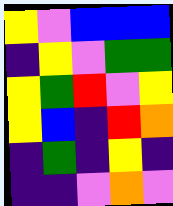[["yellow", "violet", "blue", "blue", "blue"], ["indigo", "yellow", "violet", "green", "green"], ["yellow", "green", "red", "violet", "yellow"], ["yellow", "blue", "indigo", "red", "orange"], ["indigo", "green", "indigo", "yellow", "indigo"], ["indigo", "indigo", "violet", "orange", "violet"]]